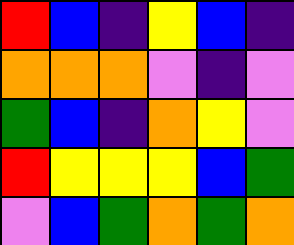[["red", "blue", "indigo", "yellow", "blue", "indigo"], ["orange", "orange", "orange", "violet", "indigo", "violet"], ["green", "blue", "indigo", "orange", "yellow", "violet"], ["red", "yellow", "yellow", "yellow", "blue", "green"], ["violet", "blue", "green", "orange", "green", "orange"]]